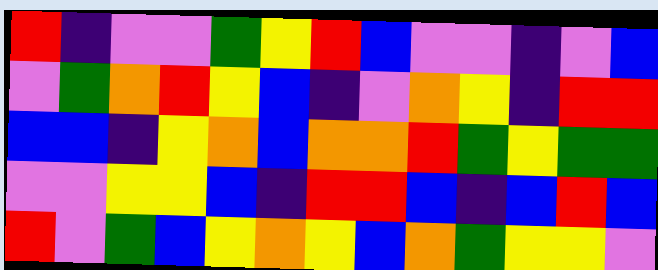[["red", "indigo", "violet", "violet", "green", "yellow", "red", "blue", "violet", "violet", "indigo", "violet", "blue"], ["violet", "green", "orange", "red", "yellow", "blue", "indigo", "violet", "orange", "yellow", "indigo", "red", "red"], ["blue", "blue", "indigo", "yellow", "orange", "blue", "orange", "orange", "red", "green", "yellow", "green", "green"], ["violet", "violet", "yellow", "yellow", "blue", "indigo", "red", "red", "blue", "indigo", "blue", "red", "blue"], ["red", "violet", "green", "blue", "yellow", "orange", "yellow", "blue", "orange", "green", "yellow", "yellow", "violet"]]